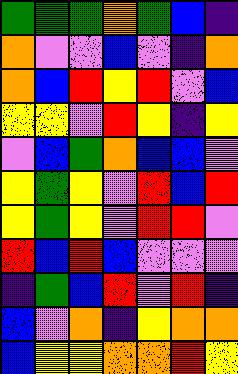[["green", "green", "green", "orange", "green", "blue", "indigo"], ["orange", "violet", "violet", "blue", "violet", "indigo", "orange"], ["orange", "blue", "red", "yellow", "red", "violet", "blue"], ["yellow", "yellow", "violet", "red", "yellow", "indigo", "yellow"], ["violet", "blue", "green", "orange", "blue", "blue", "violet"], ["yellow", "green", "yellow", "violet", "red", "blue", "red"], ["yellow", "green", "yellow", "violet", "red", "red", "violet"], ["red", "blue", "red", "blue", "violet", "violet", "violet"], ["indigo", "green", "blue", "red", "violet", "red", "indigo"], ["blue", "violet", "orange", "indigo", "yellow", "orange", "orange"], ["blue", "yellow", "yellow", "orange", "orange", "red", "yellow"]]